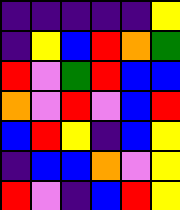[["indigo", "indigo", "indigo", "indigo", "indigo", "yellow"], ["indigo", "yellow", "blue", "red", "orange", "green"], ["red", "violet", "green", "red", "blue", "blue"], ["orange", "violet", "red", "violet", "blue", "red"], ["blue", "red", "yellow", "indigo", "blue", "yellow"], ["indigo", "blue", "blue", "orange", "violet", "yellow"], ["red", "violet", "indigo", "blue", "red", "yellow"]]